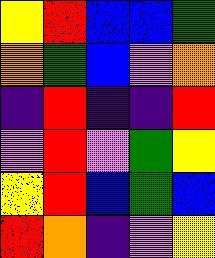[["yellow", "red", "blue", "blue", "green"], ["orange", "green", "blue", "violet", "orange"], ["indigo", "red", "indigo", "indigo", "red"], ["violet", "red", "violet", "green", "yellow"], ["yellow", "red", "blue", "green", "blue"], ["red", "orange", "indigo", "violet", "yellow"]]